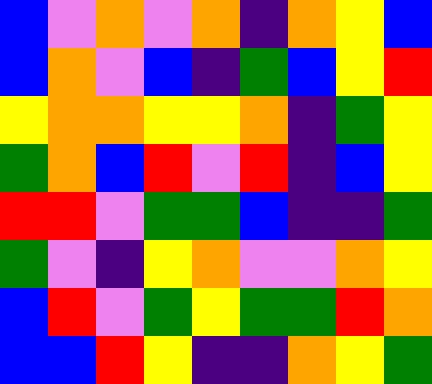[["blue", "violet", "orange", "violet", "orange", "indigo", "orange", "yellow", "blue"], ["blue", "orange", "violet", "blue", "indigo", "green", "blue", "yellow", "red"], ["yellow", "orange", "orange", "yellow", "yellow", "orange", "indigo", "green", "yellow"], ["green", "orange", "blue", "red", "violet", "red", "indigo", "blue", "yellow"], ["red", "red", "violet", "green", "green", "blue", "indigo", "indigo", "green"], ["green", "violet", "indigo", "yellow", "orange", "violet", "violet", "orange", "yellow"], ["blue", "red", "violet", "green", "yellow", "green", "green", "red", "orange"], ["blue", "blue", "red", "yellow", "indigo", "indigo", "orange", "yellow", "green"]]